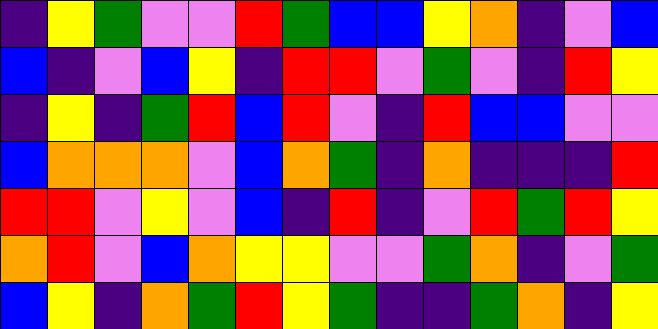[["indigo", "yellow", "green", "violet", "violet", "red", "green", "blue", "blue", "yellow", "orange", "indigo", "violet", "blue"], ["blue", "indigo", "violet", "blue", "yellow", "indigo", "red", "red", "violet", "green", "violet", "indigo", "red", "yellow"], ["indigo", "yellow", "indigo", "green", "red", "blue", "red", "violet", "indigo", "red", "blue", "blue", "violet", "violet"], ["blue", "orange", "orange", "orange", "violet", "blue", "orange", "green", "indigo", "orange", "indigo", "indigo", "indigo", "red"], ["red", "red", "violet", "yellow", "violet", "blue", "indigo", "red", "indigo", "violet", "red", "green", "red", "yellow"], ["orange", "red", "violet", "blue", "orange", "yellow", "yellow", "violet", "violet", "green", "orange", "indigo", "violet", "green"], ["blue", "yellow", "indigo", "orange", "green", "red", "yellow", "green", "indigo", "indigo", "green", "orange", "indigo", "yellow"]]